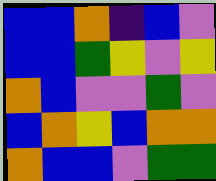[["blue", "blue", "orange", "indigo", "blue", "violet"], ["blue", "blue", "green", "yellow", "violet", "yellow"], ["orange", "blue", "violet", "violet", "green", "violet"], ["blue", "orange", "yellow", "blue", "orange", "orange"], ["orange", "blue", "blue", "violet", "green", "green"]]